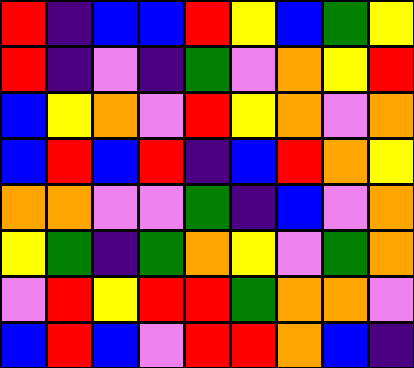[["red", "indigo", "blue", "blue", "red", "yellow", "blue", "green", "yellow"], ["red", "indigo", "violet", "indigo", "green", "violet", "orange", "yellow", "red"], ["blue", "yellow", "orange", "violet", "red", "yellow", "orange", "violet", "orange"], ["blue", "red", "blue", "red", "indigo", "blue", "red", "orange", "yellow"], ["orange", "orange", "violet", "violet", "green", "indigo", "blue", "violet", "orange"], ["yellow", "green", "indigo", "green", "orange", "yellow", "violet", "green", "orange"], ["violet", "red", "yellow", "red", "red", "green", "orange", "orange", "violet"], ["blue", "red", "blue", "violet", "red", "red", "orange", "blue", "indigo"]]